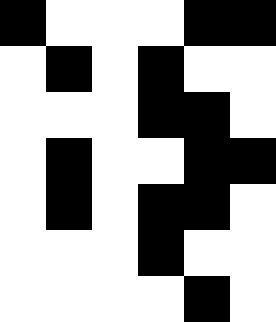[["black", "white", "white", "white", "black", "black"], ["white", "black", "white", "black", "white", "white"], ["white", "white", "white", "black", "black", "white"], ["white", "black", "white", "white", "black", "black"], ["white", "black", "white", "black", "black", "white"], ["white", "white", "white", "black", "white", "white"], ["white", "white", "white", "white", "black", "white"]]